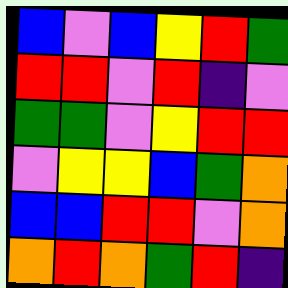[["blue", "violet", "blue", "yellow", "red", "green"], ["red", "red", "violet", "red", "indigo", "violet"], ["green", "green", "violet", "yellow", "red", "red"], ["violet", "yellow", "yellow", "blue", "green", "orange"], ["blue", "blue", "red", "red", "violet", "orange"], ["orange", "red", "orange", "green", "red", "indigo"]]